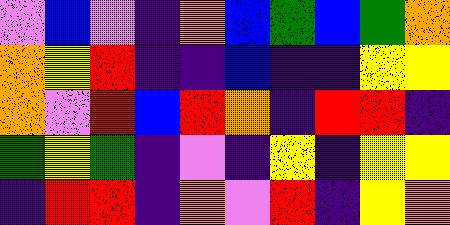[["violet", "blue", "violet", "indigo", "orange", "blue", "green", "blue", "green", "orange"], ["orange", "yellow", "red", "indigo", "indigo", "blue", "indigo", "indigo", "yellow", "yellow"], ["orange", "violet", "red", "blue", "red", "orange", "indigo", "red", "red", "indigo"], ["green", "yellow", "green", "indigo", "violet", "indigo", "yellow", "indigo", "yellow", "yellow"], ["indigo", "red", "red", "indigo", "orange", "violet", "red", "indigo", "yellow", "orange"]]